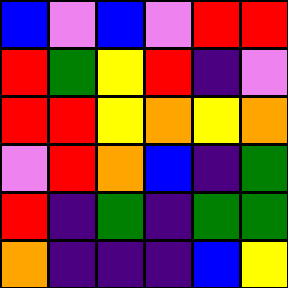[["blue", "violet", "blue", "violet", "red", "red"], ["red", "green", "yellow", "red", "indigo", "violet"], ["red", "red", "yellow", "orange", "yellow", "orange"], ["violet", "red", "orange", "blue", "indigo", "green"], ["red", "indigo", "green", "indigo", "green", "green"], ["orange", "indigo", "indigo", "indigo", "blue", "yellow"]]